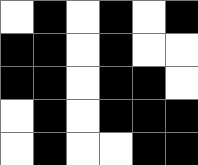[["white", "black", "white", "black", "white", "black"], ["black", "black", "white", "black", "white", "white"], ["black", "black", "white", "black", "black", "white"], ["white", "black", "white", "black", "black", "black"], ["white", "black", "white", "white", "black", "black"]]